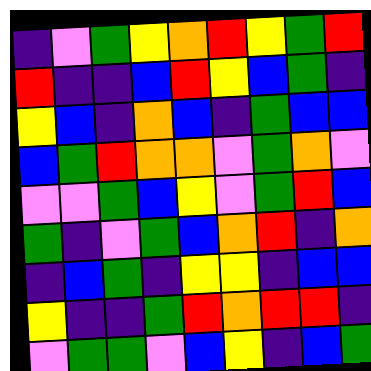[["indigo", "violet", "green", "yellow", "orange", "red", "yellow", "green", "red"], ["red", "indigo", "indigo", "blue", "red", "yellow", "blue", "green", "indigo"], ["yellow", "blue", "indigo", "orange", "blue", "indigo", "green", "blue", "blue"], ["blue", "green", "red", "orange", "orange", "violet", "green", "orange", "violet"], ["violet", "violet", "green", "blue", "yellow", "violet", "green", "red", "blue"], ["green", "indigo", "violet", "green", "blue", "orange", "red", "indigo", "orange"], ["indigo", "blue", "green", "indigo", "yellow", "yellow", "indigo", "blue", "blue"], ["yellow", "indigo", "indigo", "green", "red", "orange", "red", "red", "indigo"], ["violet", "green", "green", "violet", "blue", "yellow", "indigo", "blue", "green"]]